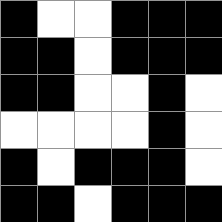[["black", "white", "white", "black", "black", "black"], ["black", "black", "white", "black", "black", "black"], ["black", "black", "white", "white", "black", "white"], ["white", "white", "white", "white", "black", "white"], ["black", "white", "black", "black", "black", "white"], ["black", "black", "white", "black", "black", "black"]]